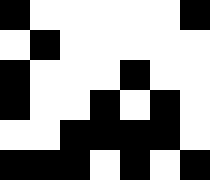[["black", "white", "white", "white", "white", "white", "black"], ["white", "black", "white", "white", "white", "white", "white"], ["black", "white", "white", "white", "black", "white", "white"], ["black", "white", "white", "black", "white", "black", "white"], ["white", "white", "black", "black", "black", "black", "white"], ["black", "black", "black", "white", "black", "white", "black"]]